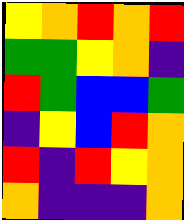[["yellow", "orange", "red", "orange", "red"], ["green", "green", "yellow", "orange", "indigo"], ["red", "green", "blue", "blue", "green"], ["indigo", "yellow", "blue", "red", "orange"], ["red", "indigo", "red", "yellow", "orange"], ["orange", "indigo", "indigo", "indigo", "orange"]]